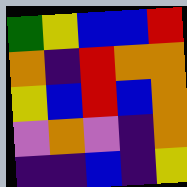[["green", "yellow", "blue", "blue", "red"], ["orange", "indigo", "red", "orange", "orange"], ["yellow", "blue", "red", "blue", "orange"], ["violet", "orange", "violet", "indigo", "orange"], ["indigo", "indigo", "blue", "indigo", "yellow"]]